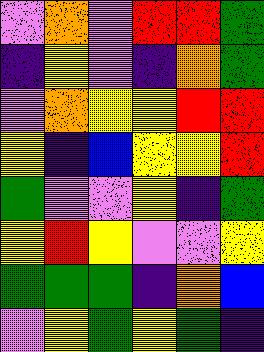[["violet", "orange", "violet", "red", "red", "green"], ["indigo", "yellow", "violet", "indigo", "orange", "green"], ["violet", "orange", "yellow", "yellow", "red", "red"], ["yellow", "indigo", "blue", "yellow", "yellow", "red"], ["green", "violet", "violet", "yellow", "indigo", "green"], ["yellow", "red", "yellow", "violet", "violet", "yellow"], ["green", "green", "green", "indigo", "orange", "blue"], ["violet", "yellow", "green", "yellow", "green", "indigo"]]